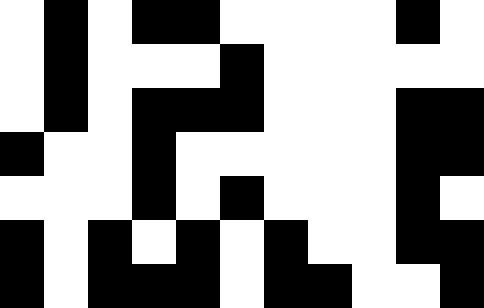[["white", "black", "white", "black", "black", "white", "white", "white", "white", "black", "white"], ["white", "black", "white", "white", "white", "black", "white", "white", "white", "white", "white"], ["white", "black", "white", "black", "black", "black", "white", "white", "white", "black", "black"], ["black", "white", "white", "black", "white", "white", "white", "white", "white", "black", "black"], ["white", "white", "white", "black", "white", "black", "white", "white", "white", "black", "white"], ["black", "white", "black", "white", "black", "white", "black", "white", "white", "black", "black"], ["black", "white", "black", "black", "black", "white", "black", "black", "white", "white", "black"]]